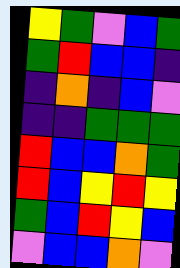[["yellow", "green", "violet", "blue", "green"], ["green", "red", "blue", "blue", "indigo"], ["indigo", "orange", "indigo", "blue", "violet"], ["indigo", "indigo", "green", "green", "green"], ["red", "blue", "blue", "orange", "green"], ["red", "blue", "yellow", "red", "yellow"], ["green", "blue", "red", "yellow", "blue"], ["violet", "blue", "blue", "orange", "violet"]]